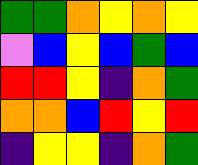[["green", "green", "orange", "yellow", "orange", "yellow"], ["violet", "blue", "yellow", "blue", "green", "blue"], ["red", "red", "yellow", "indigo", "orange", "green"], ["orange", "orange", "blue", "red", "yellow", "red"], ["indigo", "yellow", "yellow", "indigo", "orange", "green"]]